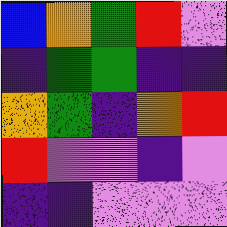[["blue", "orange", "green", "red", "violet"], ["indigo", "green", "green", "indigo", "indigo"], ["orange", "green", "indigo", "orange", "red"], ["red", "violet", "violet", "indigo", "violet"], ["indigo", "indigo", "violet", "violet", "violet"]]